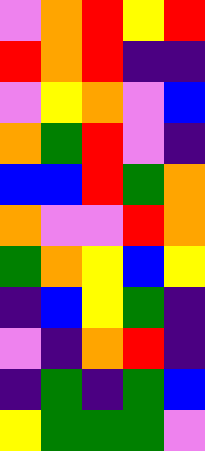[["violet", "orange", "red", "yellow", "red"], ["red", "orange", "red", "indigo", "indigo"], ["violet", "yellow", "orange", "violet", "blue"], ["orange", "green", "red", "violet", "indigo"], ["blue", "blue", "red", "green", "orange"], ["orange", "violet", "violet", "red", "orange"], ["green", "orange", "yellow", "blue", "yellow"], ["indigo", "blue", "yellow", "green", "indigo"], ["violet", "indigo", "orange", "red", "indigo"], ["indigo", "green", "indigo", "green", "blue"], ["yellow", "green", "green", "green", "violet"]]